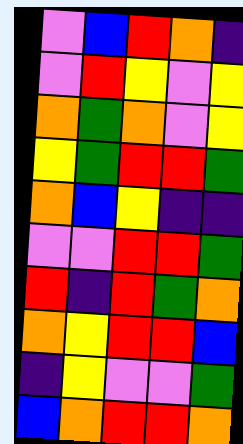[["violet", "blue", "red", "orange", "indigo"], ["violet", "red", "yellow", "violet", "yellow"], ["orange", "green", "orange", "violet", "yellow"], ["yellow", "green", "red", "red", "green"], ["orange", "blue", "yellow", "indigo", "indigo"], ["violet", "violet", "red", "red", "green"], ["red", "indigo", "red", "green", "orange"], ["orange", "yellow", "red", "red", "blue"], ["indigo", "yellow", "violet", "violet", "green"], ["blue", "orange", "red", "red", "orange"]]